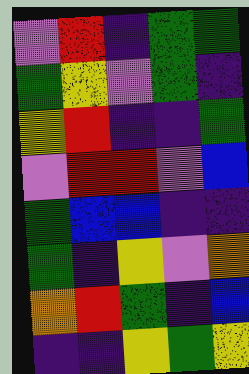[["violet", "red", "indigo", "green", "green"], ["green", "yellow", "violet", "green", "indigo"], ["yellow", "red", "indigo", "indigo", "green"], ["violet", "red", "red", "violet", "blue"], ["green", "blue", "blue", "indigo", "indigo"], ["green", "indigo", "yellow", "violet", "orange"], ["orange", "red", "green", "indigo", "blue"], ["indigo", "indigo", "yellow", "green", "yellow"]]